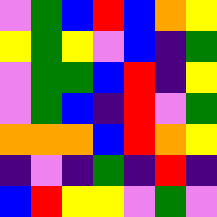[["violet", "green", "blue", "red", "blue", "orange", "yellow"], ["yellow", "green", "yellow", "violet", "blue", "indigo", "green"], ["violet", "green", "green", "blue", "red", "indigo", "yellow"], ["violet", "green", "blue", "indigo", "red", "violet", "green"], ["orange", "orange", "orange", "blue", "red", "orange", "yellow"], ["indigo", "violet", "indigo", "green", "indigo", "red", "indigo"], ["blue", "red", "yellow", "yellow", "violet", "green", "violet"]]